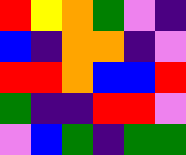[["red", "yellow", "orange", "green", "violet", "indigo"], ["blue", "indigo", "orange", "orange", "indigo", "violet"], ["red", "red", "orange", "blue", "blue", "red"], ["green", "indigo", "indigo", "red", "red", "violet"], ["violet", "blue", "green", "indigo", "green", "green"]]